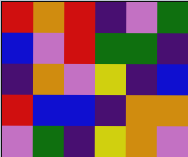[["red", "orange", "red", "indigo", "violet", "green"], ["blue", "violet", "red", "green", "green", "indigo"], ["indigo", "orange", "violet", "yellow", "indigo", "blue"], ["red", "blue", "blue", "indigo", "orange", "orange"], ["violet", "green", "indigo", "yellow", "orange", "violet"]]